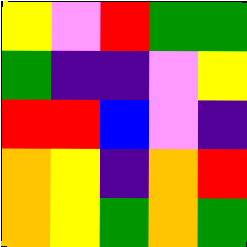[["yellow", "violet", "red", "green", "green"], ["green", "indigo", "indigo", "violet", "yellow"], ["red", "red", "blue", "violet", "indigo"], ["orange", "yellow", "indigo", "orange", "red"], ["orange", "yellow", "green", "orange", "green"]]